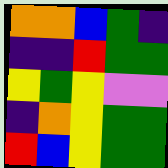[["orange", "orange", "blue", "green", "indigo"], ["indigo", "indigo", "red", "green", "green"], ["yellow", "green", "yellow", "violet", "violet"], ["indigo", "orange", "yellow", "green", "green"], ["red", "blue", "yellow", "green", "green"]]